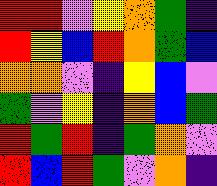[["red", "red", "violet", "yellow", "orange", "green", "indigo"], ["red", "yellow", "blue", "red", "orange", "green", "blue"], ["orange", "orange", "violet", "indigo", "yellow", "blue", "violet"], ["green", "violet", "yellow", "indigo", "orange", "blue", "green"], ["red", "green", "red", "indigo", "green", "orange", "violet"], ["red", "blue", "red", "green", "violet", "orange", "indigo"]]